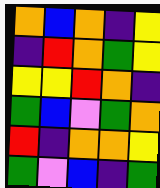[["orange", "blue", "orange", "indigo", "yellow"], ["indigo", "red", "orange", "green", "yellow"], ["yellow", "yellow", "red", "orange", "indigo"], ["green", "blue", "violet", "green", "orange"], ["red", "indigo", "orange", "orange", "yellow"], ["green", "violet", "blue", "indigo", "green"]]